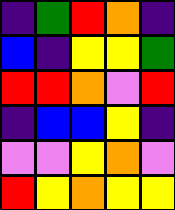[["indigo", "green", "red", "orange", "indigo"], ["blue", "indigo", "yellow", "yellow", "green"], ["red", "red", "orange", "violet", "red"], ["indigo", "blue", "blue", "yellow", "indigo"], ["violet", "violet", "yellow", "orange", "violet"], ["red", "yellow", "orange", "yellow", "yellow"]]